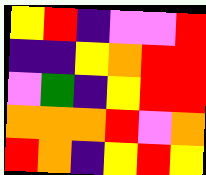[["yellow", "red", "indigo", "violet", "violet", "red"], ["indigo", "indigo", "yellow", "orange", "red", "red"], ["violet", "green", "indigo", "yellow", "red", "red"], ["orange", "orange", "orange", "red", "violet", "orange"], ["red", "orange", "indigo", "yellow", "red", "yellow"]]